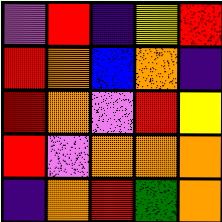[["violet", "red", "indigo", "yellow", "red"], ["red", "orange", "blue", "orange", "indigo"], ["red", "orange", "violet", "red", "yellow"], ["red", "violet", "orange", "orange", "orange"], ["indigo", "orange", "red", "green", "orange"]]